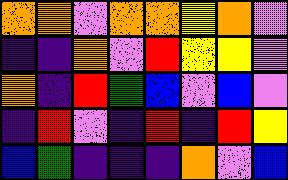[["orange", "orange", "violet", "orange", "orange", "yellow", "orange", "violet"], ["indigo", "indigo", "orange", "violet", "red", "yellow", "yellow", "violet"], ["orange", "indigo", "red", "green", "blue", "violet", "blue", "violet"], ["indigo", "red", "violet", "indigo", "red", "indigo", "red", "yellow"], ["blue", "green", "indigo", "indigo", "indigo", "orange", "violet", "blue"]]